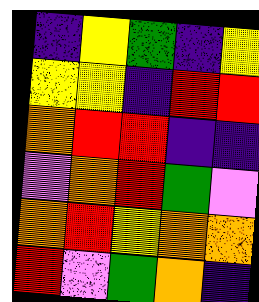[["indigo", "yellow", "green", "indigo", "yellow"], ["yellow", "yellow", "indigo", "red", "red"], ["orange", "red", "red", "indigo", "indigo"], ["violet", "orange", "red", "green", "violet"], ["orange", "red", "yellow", "orange", "orange"], ["red", "violet", "green", "orange", "indigo"]]